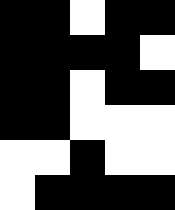[["black", "black", "white", "black", "black"], ["black", "black", "black", "black", "white"], ["black", "black", "white", "black", "black"], ["black", "black", "white", "white", "white"], ["white", "white", "black", "white", "white"], ["white", "black", "black", "black", "black"]]